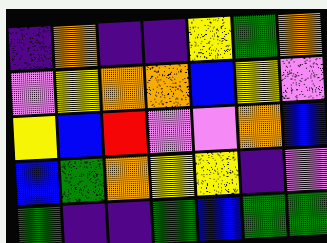[["indigo", "orange", "indigo", "indigo", "yellow", "green", "orange"], ["violet", "yellow", "orange", "orange", "blue", "yellow", "violet"], ["yellow", "blue", "red", "violet", "violet", "orange", "blue"], ["blue", "green", "orange", "yellow", "yellow", "indigo", "violet"], ["green", "indigo", "indigo", "green", "blue", "green", "green"]]